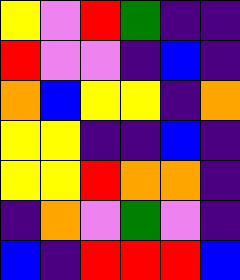[["yellow", "violet", "red", "green", "indigo", "indigo"], ["red", "violet", "violet", "indigo", "blue", "indigo"], ["orange", "blue", "yellow", "yellow", "indigo", "orange"], ["yellow", "yellow", "indigo", "indigo", "blue", "indigo"], ["yellow", "yellow", "red", "orange", "orange", "indigo"], ["indigo", "orange", "violet", "green", "violet", "indigo"], ["blue", "indigo", "red", "red", "red", "blue"]]